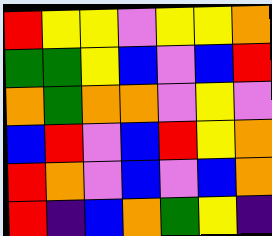[["red", "yellow", "yellow", "violet", "yellow", "yellow", "orange"], ["green", "green", "yellow", "blue", "violet", "blue", "red"], ["orange", "green", "orange", "orange", "violet", "yellow", "violet"], ["blue", "red", "violet", "blue", "red", "yellow", "orange"], ["red", "orange", "violet", "blue", "violet", "blue", "orange"], ["red", "indigo", "blue", "orange", "green", "yellow", "indigo"]]